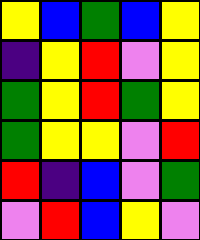[["yellow", "blue", "green", "blue", "yellow"], ["indigo", "yellow", "red", "violet", "yellow"], ["green", "yellow", "red", "green", "yellow"], ["green", "yellow", "yellow", "violet", "red"], ["red", "indigo", "blue", "violet", "green"], ["violet", "red", "blue", "yellow", "violet"]]